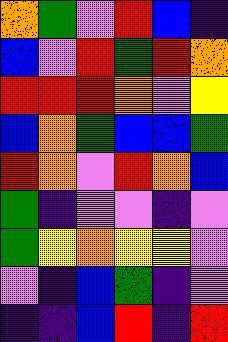[["orange", "green", "violet", "red", "blue", "indigo"], ["blue", "violet", "red", "green", "red", "orange"], ["red", "red", "red", "orange", "violet", "yellow"], ["blue", "orange", "green", "blue", "blue", "green"], ["red", "orange", "violet", "red", "orange", "blue"], ["green", "indigo", "violet", "violet", "indigo", "violet"], ["green", "yellow", "orange", "yellow", "yellow", "violet"], ["violet", "indigo", "blue", "green", "indigo", "violet"], ["indigo", "indigo", "blue", "red", "indigo", "red"]]